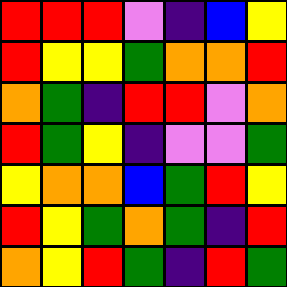[["red", "red", "red", "violet", "indigo", "blue", "yellow"], ["red", "yellow", "yellow", "green", "orange", "orange", "red"], ["orange", "green", "indigo", "red", "red", "violet", "orange"], ["red", "green", "yellow", "indigo", "violet", "violet", "green"], ["yellow", "orange", "orange", "blue", "green", "red", "yellow"], ["red", "yellow", "green", "orange", "green", "indigo", "red"], ["orange", "yellow", "red", "green", "indigo", "red", "green"]]